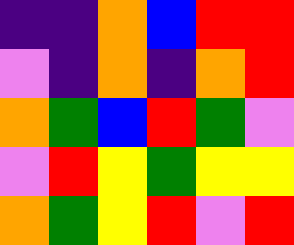[["indigo", "indigo", "orange", "blue", "red", "red"], ["violet", "indigo", "orange", "indigo", "orange", "red"], ["orange", "green", "blue", "red", "green", "violet"], ["violet", "red", "yellow", "green", "yellow", "yellow"], ["orange", "green", "yellow", "red", "violet", "red"]]